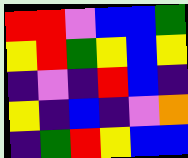[["red", "red", "violet", "blue", "blue", "green"], ["yellow", "red", "green", "yellow", "blue", "yellow"], ["indigo", "violet", "indigo", "red", "blue", "indigo"], ["yellow", "indigo", "blue", "indigo", "violet", "orange"], ["indigo", "green", "red", "yellow", "blue", "blue"]]